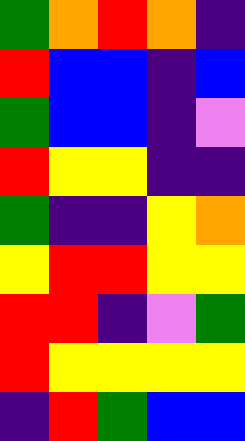[["green", "orange", "red", "orange", "indigo"], ["red", "blue", "blue", "indigo", "blue"], ["green", "blue", "blue", "indigo", "violet"], ["red", "yellow", "yellow", "indigo", "indigo"], ["green", "indigo", "indigo", "yellow", "orange"], ["yellow", "red", "red", "yellow", "yellow"], ["red", "red", "indigo", "violet", "green"], ["red", "yellow", "yellow", "yellow", "yellow"], ["indigo", "red", "green", "blue", "blue"]]